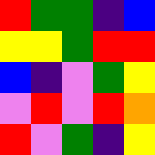[["red", "green", "green", "indigo", "blue"], ["yellow", "yellow", "green", "red", "red"], ["blue", "indigo", "violet", "green", "yellow"], ["violet", "red", "violet", "red", "orange"], ["red", "violet", "green", "indigo", "yellow"]]